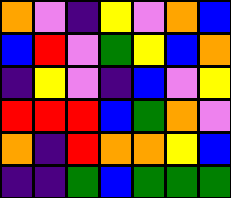[["orange", "violet", "indigo", "yellow", "violet", "orange", "blue"], ["blue", "red", "violet", "green", "yellow", "blue", "orange"], ["indigo", "yellow", "violet", "indigo", "blue", "violet", "yellow"], ["red", "red", "red", "blue", "green", "orange", "violet"], ["orange", "indigo", "red", "orange", "orange", "yellow", "blue"], ["indigo", "indigo", "green", "blue", "green", "green", "green"]]